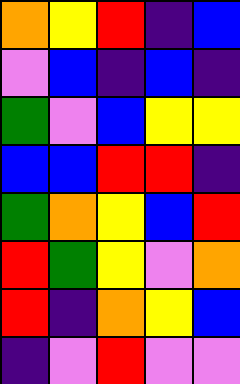[["orange", "yellow", "red", "indigo", "blue"], ["violet", "blue", "indigo", "blue", "indigo"], ["green", "violet", "blue", "yellow", "yellow"], ["blue", "blue", "red", "red", "indigo"], ["green", "orange", "yellow", "blue", "red"], ["red", "green", "yellow", "violet", "orange"], ["red", "indigo", "orange", "yellow", "blue"], ["indigo", "violet", "red", "violet", "violet"]]